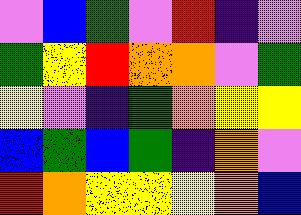[["violet", "blue", "green", "violet", "red", "indigo", "violet"], ["green", "yellow", "red", "orange", "orange", "violet", "green"], ["yellow", "violet", "indigo", "green", "orange", "yellow", "yellow"], ["blue", "green", "blue", "green", "indigo", "orange", "violet"], ["red", "orange", "yellow", "yellow", "yellow", "orange", "blue"]]